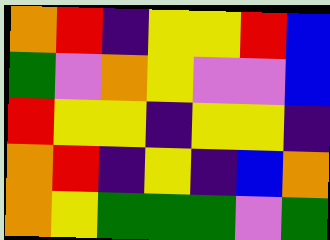[["orange", "red", "indigo", "yellow", "yellow", "red", "blue"], ["green", "violet", "orange", "yellow", "violet", "violet", "blue"], ["red", "yellow", "yellow", "indigo", "yellow", "yellow", "indigo"], ["orange", "red", "indigo", "yellow", "indigo", "blue", "orange"], ["orange", "yellow", "green", "green", "green", "violet", "green"]]